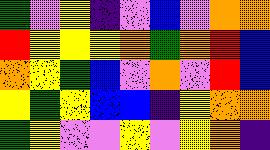[["green", "violet", "yellow", "indigo", "violet", "blue", "violet", "orange", "orange"], ["red", "yellow", "yellow", "yellow", "orange", "green", "orange", "red", "blue"], ["orange", "yellow", "green", "blue", "violet", "orange", "violet", "red", "blue"], ["yellow", "green", "yellow", "blue", "blue", "indigo", "yellow", "orange", "orange"], ["green", "yellow", "violet", "violet", "yellow", "violet", "yellow", "orange", "indigo"]]